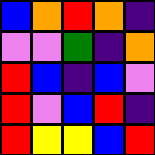[["blue", "orange", "red", "orange", "indigo"], ["violet", "violet", "green", "indigo", "orange"], ["red", "blue", "indigo", "blue", "violet"], ["red", "violet", "blue", "red", "indigo"], ["red", "yellow", "yellow", "blue", "red"]]